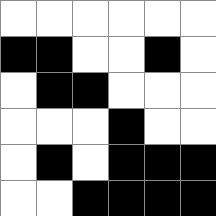[["white", "white", "white", "white", "white", "white"], ["black", "black", "white", "white", "black", "white"], ["white", "black", "black", "white", "white", "white"], ["white", "white", "white", "black", "white", "white"], ["white", "black", "white", "black", "black", "black"], ["white", "white", "black", "black", "black", "black"]]